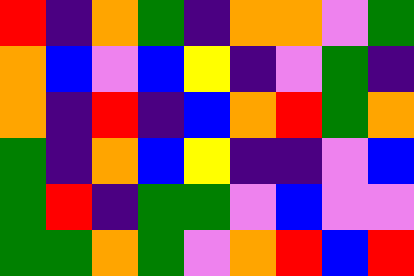[["red", "indigo", "orange", "green", "indigo", "orange", "orange", "violet", "green"], ["orange", "blue", "violet", "blue", "yellow", "indigo", "violet", "green", "indigo"], ["orange", "indigo", "red", "indigo", "blue", "orange", "red", "green", "orange"], ["green", "indigo", "orange", "blue", "yellow", "indigo", "indigo", "violet", "blue"], ["green", "red", "indigo", "green", "green", "violet", "blue", "violet", "violet"], ["green", "green", "orange", "green", "violet", "orange", "red", "blue", "red"]]